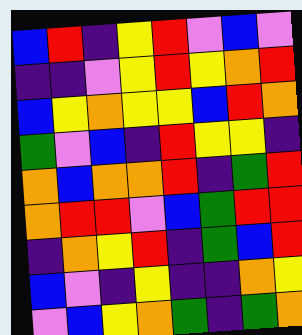[["blue", "red", "indigo", "yellow", "red", "violet", "blue", "violet"], ["indigo", "indigo", "violet", "yellow", "red", "yellow", "orange", "red"], ["blue", "yellow", "orange", "yellow", "yellow", "blue", "red", "orange"], ["green", "violet", "blue", "indigo", "red", "yellow", "yellow", "indigo"], ["orange", "blue", "orange", "orange", "red", "indigo", "green", "red"], ["orange", "red", "red", "violet", "blue", "green", "red", "red"], ["indigo", "orange", "yellow", "red", "indigo", "green", "blue", "red"], ["blue", "violet", "indigo", "yellow", "indigo", "indigo", "orange", "yellow"], ["violet", "blue", "yellow", "orange", "green", "indigo", "green", "orange"]]